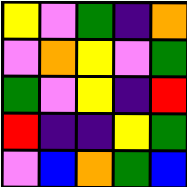[["yellow", "violet", "green", "indigo", "orange"], ["violet", "orange", "yellow", "violet", "green"], ["green", "violet", "yellow", "indigo", "red"], ["red", "indigo", "indigo", "yellow", "green"], ["violet", "blue", "orange", "green", "blue"]]